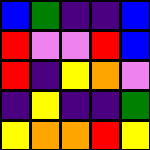[["blue", "green", "indigo", "indigo", "blue"], ["red", "violet", "violet", "red", "blue"], ["red", "indigo", "yellow", "orange", "violet"], ["indigo", "yellow", "indigo", "indigo", "green"], ["yellow", "orange", "orange", "red", "yellow"]]